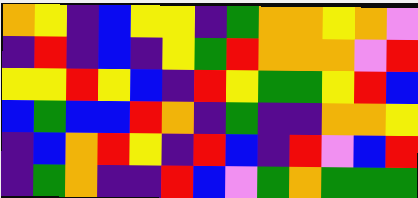[["orange", "yellow", "indigo", "blue", "yellow", "yellow", "indigo", "green", "orange", "orange", "yellow", "orange", "violet"], ["indigo", "red", "indigo", "blue", "indigo", "yellow", "green", "red", "orange", "orange", "orange", "violet", "red"], ["yellow", "yellow", "red", "yellow", "blue", "indigo", "red", "yellow", "green", "green", "yellow", "red", "blue"], ["blue", "green", "blue", "blue", "red", "orange", "indigo", "green", "indigo", "indigo", "orange", "orange", "yellow"], ["indigo", "blue", "orange", "red", "yellow", "indigo", "red", "blue", "indigo", "red", "violet", "blue", "red"], ["indigo", "green", "orange", "indigo", "indigo", "red", "blue", "violet", "green", "orange", "green", "green", "green"]]